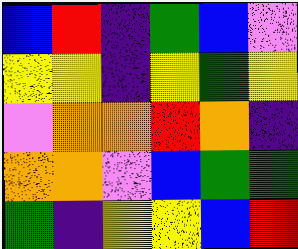[["blue", "red", "indigo", "green", "blue", "violet"], ["yellow", "yellow", "indigo", "yellow", "green", "yellow"], ["violet", "orange", "orange", "red", "orange", "indigo"], ["orange", "orange", "violet", "blue", "green", "green"], ["green", "indigo", "yellow", "yellow", "blue", "red"]]